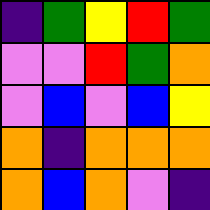[["indigo", "green", "yellow", "red", "green"], ["violet", "violet", "red", "green", "orange"], ["violet", "blue", "violet", "blue", "yellow"], ["orange", "indigo", "orange", "orange", "orange"], ["orange", "blue", "orange", "violet", "indigo"]]